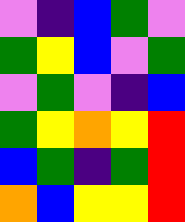[["violet", "indigo", "blue", "green", "violet"], ["green", "yellow", "blue", "violet", "green"], ["violet", "green", "violet", "indigo", "blue"], ["green", "yellow", "orange", "yellow", "red"], ["blue", "green", "indigo", "green", "red"], ["orange", "blue", "yellow", "yellow", "red"]]